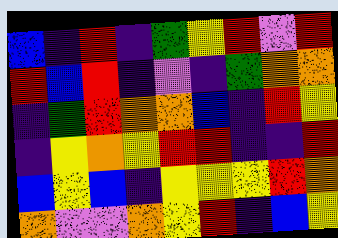[["blue", "indigo", "red", "indigo", "green", "yellow", "red", "violet", "red"], ["red", "blue", "red", "indigo", "violet", "indigo", "green", "orange", "orange"], ["indigo", "green", "red", "orange", "orange", "blue", "indigo", "red", "yellow"], ["indigo", "yellow", "orange", "yellow", "red", "red", "indigo", "indigo", "red"], ["blue", "yellow", "blue", "indigo", "yellow", "yellow", "yellow", "red", "orange"], ["orange", "violet", "violet", "orange", "yellow", "red", "indigo", "blue", "yellow"]]